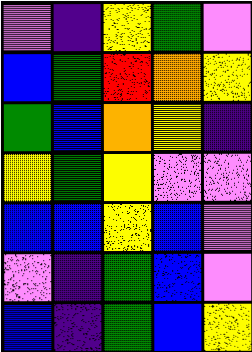[["violet", "indigo", "yellow", "green", "violet"], ["blue", "green", "red", "orange", "yellow"], ["green", "blue", "orange", "yellow", "indigo"], ["yellow", "green", "yellow", "violet", "violet"], ["blue", "blue", "yellow", "blue", "violet"], ["violet", "indigo", "green", "blue", "violet"], ["blue", "indigo", "green", "blue", "yellow"]]